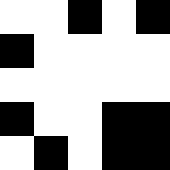[["white", "white", "black", "white", "black"], ["black", "white", "white", "white", "white"], ["white", "white", "white", "white", "white"], ["black", "white", "white", "black", "black"], ["white", "black", "white", "black", "black"]]